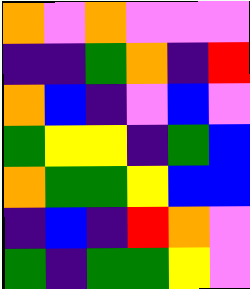[["orange", "violet", "orange", "violet", "violet", "violet"], ["indigo", "indigo", "green", "orange", "indigo", "red"], ["orange", "blue", "indigo", "violet", "blue", "violet"], ["green", "yellow", "yellow", "indigo", "green", "blue"], ["orange", "green", "green", "yellow", "blue", "blue"], ["indigo", "blue", "indigo", "red", "orange", "violet"], ["green", "indigo", "green", "green", "yellow", "violet"]]